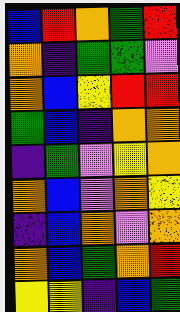[["blue", "red", "orange", "green", "red"], ["orange", "indigo", "green", "green", "violet"], ["orange", "blue", "yellow", "red", "red"], ["green", "blue", "indigo", "orange", "orange"], ["indigo", "green", "violet", "yellow", "orange"], ["orange", "blue", "violet", "orange", "yellow"], ["indigo", "blue", "orange", "violet", "orange"], ["orange", "blue", "green", "orange", "red"], ["yellow", "yellow", "indigo", "blue", "green"]]